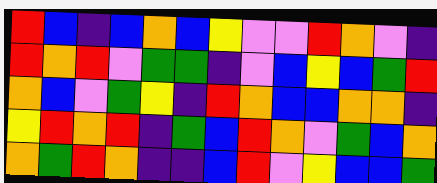[["red", "blue", "indigo", "blue", "orange", "blue", "yellow", "violet", "violet", "red", "orange", "violet", "indigo"], ["red", "orange", "red", "violet", "green", "green", "indigo", "violet", "blue", "yellow", "blue", "green", "red"], ["orange", "blue", "violet", "green", "yellow", "indigo", "red", "orange", "blue", "blue", "orange", "orange", "indigo"], ["yellow", "red", "orange", "red", "indigo", "green", "blue", "red", "orange", "violet", "green", "blue", "orange"], ["orange", "green", "red", "orange", "indigo", "indigo", "blue", "red", "violet", "yellow", "blue", "blue", "green"]]